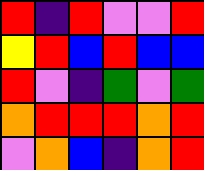[["red", "indigo", "red", "violet", "violet", "red"], ["yellow", "red", "blue", "red", "blue", "blue"], ["red", "violet", "indigo", "green", "violet", "green"], ["orange", "red", "red", "red", "orange", "red"], ["violet", "orange", "blue", "indigo", "orange", "red"]]